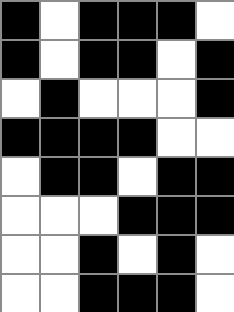[["black", "white", "black", "black", "black", "white"], ["black", "white", "black", "black", "white", "black"], ["white", "black", "white", "white", "white", "black"], ["black", "black", "black", "black", "white", "white"], ["white", "black", "black", "white", "black", "black"], ["white", "white", "white", "black", "black", "black"], ["white", "white", "black", "white", "black", "white"], ["white", "white", "black", "black", "black", "white"]]